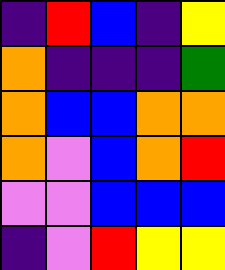[["indigo", "red", "blue", "indigo", "yellow"], ["orange", "indigo", "indigo", "indigo", "green"], ["orange", "blue", "blue", "orange", "orange"], ["orange", "violet", "blue", "orange", "red"], ["violet", "violet", "blue", "blue", "blue"], ["indigo", "violet", "red", "yellow", "yellow"]]